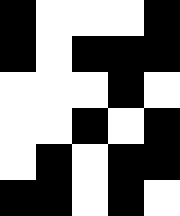[["black", "white", "white", "white", "black"], ["black", "white", "black", "black", "black"], ["white", "white", "white", "black", "white"], ["white", "white", "black", "white", "black"], ["white", "black", "white", "black", "black"], ["black", "black", "white", "black", "white"]]